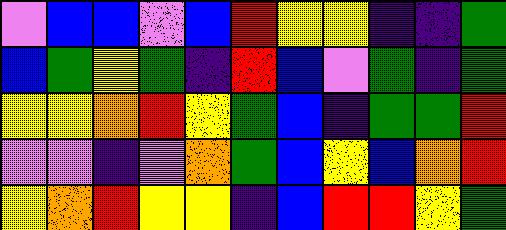[["violet", "blue", "blue", "violet", "blue", "red", "yellow", "yellow", "indigo", "indigo", "green"], ["blue", "green", "yellow", "green", "indigo", "red", "blue", "violet", "green", "indigo", "green"], ["yellow", "yellow", "orange", "red", "yellow", "green", "blue", "indigo", "green", "green", "red"], ["violet", "violet", "indigo", "violet", "orange", "green", "blue", "yellow", "blue", "orange", "red"], ["yellow", "orange", "red", "yellow", "yellow", "indigo", "blue", "red", "red", "yellow", "green"]]